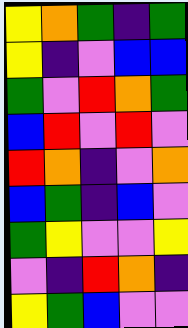[["yellow", "orange", "green", "indigo", "green"], ["yellow", "indigo", "violet", "blue", "blue"], ["green", "violet", "red", "orange", "green"], ["blue", "red", "violet", "red", "violet"], ["red", "orange", "indigo", "violet", "orange"], ["blue", "green", "indigo", "blue", "violet"], ["green", "yellow", "violet", "violet", "yellow"], ["violet", "indigo", "red", "orange", "indigo"], ["yellow", "green", "blue", "violet", "violet"]]